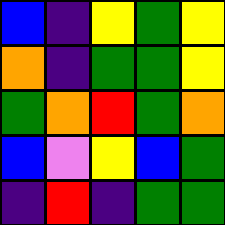[["blue", "indigo", "yellow", "green", "yellow"], ["orange", "indigo", "green", "green", "yellow"], ["green", "orange", "red", "green", "orange"], ["blue", "violet", "yellow", "blue", "green"], ["indigo", "red", "indigo", "green", "green"]]